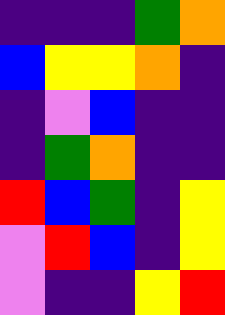[["indigo", "indigo", "indigo", "green", "orange"], ["blue", "yellow", "yellow", "orange", "indigo"], ["indigo", "violet", "blue", "indigo", "indigo"], ["indigo", "green", "orange", "indigo", "indigo"], ["red", "blue", "green", "indigo", "yellow"], ["violet", "red", "blue", "indigo", "yellow"], ["violet", "indigo", "indigo", "yellow", "red"]]